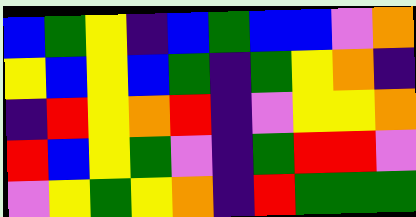[["blue", "green", "yellow", "indigo", "blue", "green", "blue", "blue", "violet", "orange"], ["yellow", "blue", "yellow", "blue", "green", "indigo", "green", "yellow", "orange", "indigo"], ["indigo", "red", "yellow", "orange", "red", "indigo", "violet", "yellow", "yellow", "orange"], ["red", "blue", "yellow", "green", "violet", "indigo", "green", "red", "red", "violet"], ["violet", "yellow", "green", "yellow", "orange", "indigo", "red", "green", "green", "green"]]